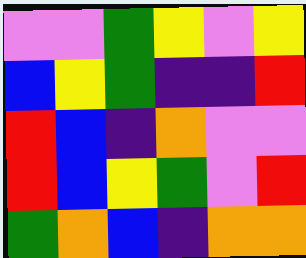[["violet", "violet", "green", "yellow", "violet", "yellow"], ["blue", "yellow", "green", "indigo", "indigo", "red"], ["red", "blue", "indigo", "orange", "violet", "violet"], ["red", "blue", "yellow", "green", "violet", "red"], ["green", "orange", "blue", "indigo", "orange", "orange"]]